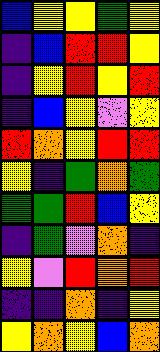[["blue", "yellow", "yellow", "green", "yellow"], ["indigo", "blue", "red", "red", "yellow"], ["indigo", "yellow", "red", "yellow", "red"], ["indigo", "blue", "yellow", "violet", "yellow"], ["red", "orange", "yellow", "red", "red"], ["yellow", "indigo", "green", "orange", "green"], ["green", "green", "red", "blue", "yellow"], ["indigo", "green", "violet", "orange", "indigo"], ["yellow", "violet", "red", "orange", "red"], ["indigo", "indigo", "orange", "indigo", "yellow"], ["yellow", "orange", "yellow", "blue", "orange"]]